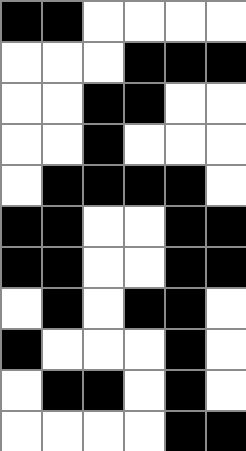[["black", "black", "white", "white", "white", "white"], ["white", "white", "white", "black", "black", "black"], ["white", "white", "black", "black", "white", "white"], ["white", "white", "black", "white", "white", "white"], ["white", "black", "black", "black", "black", "white"], ["black", "black", "white", "white", "black", "black"], ["black", "black", "white", "white", "black", "black"], ["white", "black", "white", "black", "black", "white"], ["black", "white", "white", "white", "black", "white"], ["white", "black", "black", "white", "black", "white"], ["white", "white", "white", "white", "black", "black"]]